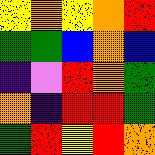[["yellow", "orange", "yellow", "orange", "red"], ["green", "green", "blue", "orange", "blue"], ["indigo", "violet", "red", "orange", "green"], ["orange", "indigo", "red", "red", "green"], ["green", "red", "yellow", "red", "orange"]]